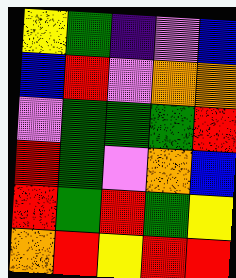[["yellow", "green", "indigo", "violet", "blue"], ["blue", "red", "violet", "orange", "orange"], ["violet", "green", "green", "green", "red"], ["red", "green", "violet", "orange", "blue"], ["red", "green", "red", "green", "yellow"], ["orange", "red", "yellow", "red", "red"]]